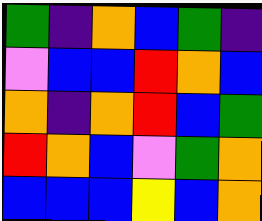[["green", "indigo", "orange", "blue", "green", "indigo"], ["violet", "blue", "blue", "red", "orange", "blue"], ["orange", "indigo", "orange", "red", "blue", "green"], ["red", "orange", "blue", "violet", "green", "orange"], ["blue", "blue", "blue", "yellow", "blue", "orange"]]